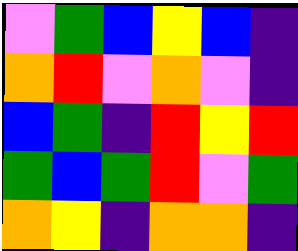[["violet", "green", "blue", "yellow", "blue", "indigo"], ["orange", "red", "violet", "orange", "violet", "indigo"], ["blue", "green", "indigo", "red", "yellow", "red"], ["green", "blue", "green", "red", "violet", "green"], ["orange", "yellow", "indigo", "orange", "orange", "indigo"]]